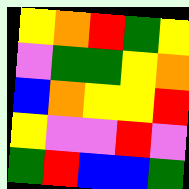[["yellow", "orange", "red", "green", "yellow"], ["violet", "green", "green", "yellow", "orange"], ["blue", "orange", "yellow", "yellow", "red"], ["yellow", "violet", "violet", "red", "violet"], ["green", "red", "blue", "blue", "green"]]